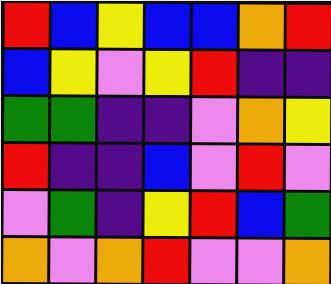[["red", "blue", "yellow", "blue", "blue", "orange", "red"], ["blue", "yellow", "violet", "yellow", "red", "indigo", "indigo"], ["green", "green", "indigo", "indigo", "violet", "orange", "yellow"], ["red", "indigo", "indigo", "blue", "violet", "red", "violet"], ["violet", "green", "indigo", "yellow", "red", "blue", "green"], ["orange", "violet", "orange", "red", "violet", "violet", "orange"]]